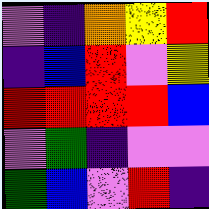[["violet", "indigo", "orange", "yellow", "red"], ["indigo", "blue", "red", "violet", "yellow"], ["red", "red", "red", "red", "blue"], ["violet", "green", "indigo", "violet", "violet"], ["green", "blue", "violet", "red", "indigo"]]